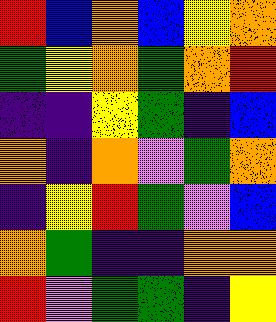[["red", "blue", "orange", "blue", "yellow", "orange"], ["green", "yellow", "orange", "green", "orange", "red"], ["indigo", "indigo", "yellow", "green", "indigo", "blue"], ["orange", "indigo", "orange", "violet", "green", "orange"], ["indigo", "yellow", "red", "green", "violet", "blue"], ["orange", "green", "indigo", "indigo", "orange", "orange"], ["red", "violet", "green", "green", "indigo", "yellow"]]